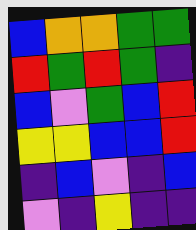[["blue", "orange", "orange", "green", "green"], ["red", "green", "red", "green", "indigo"], ["blue", "violet", "green", "blue", "red"], ["yellow", "yellow", "blue", "blue", "red"], ["indigo", "blue", "violet", "indigo", "blue"], ["violet", "indigo", "yellow", "indigo", "indigo"]]